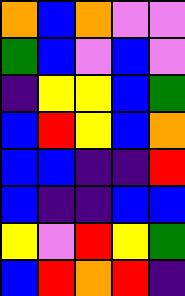[["orange", "blue", "orange", "violet", "violet"], ["green", "blue", "violet", "blue", "violet"], ["indigo", "yellow", "yellow", "blue", "green"], ["blue", "red", "yellow", "blue", "orange"], ["blue", "blue", "indigo", "indigo", "red"], ["blue", "indigo", "indigo", "blue", "blue"], ["yellow", "violet", "red", "yellow", "green"], ["blue", "red", "orange", "red", "indigo"]]